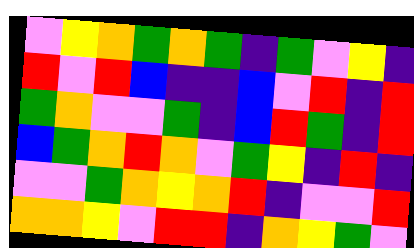[["violet", "yellow", "orange", "green", "orange", "green", "indigo", "green", "violet", "yellow", "indigo"], ["red", "violet", "red", "blue", "indigo", "indigo", "blue", "violet", "red", "indigo", "red"], ["green", "orange", "violet", "violet", "green", "indigo", "blue", "red", "green", "indigo", "red"], ["blue", "green", "orange", "red", "orange", "violet", "green", "yellow", "indigo", "red", "indigo"], ["violet", "violet", "green", "orange", "yellow", "orange", "red", "indigo", "violet", "violet", "red"], ["orange", "orange", "yellow", "violet", "red", "red", "indigo", "orange", "yellow", "green", "violet"]]